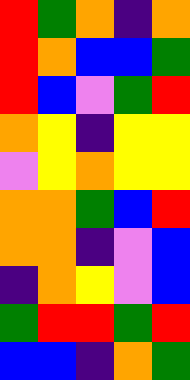[["red", "green", "orange", "indigo", "orange"], ["red", "orange", "blue", "blue", "green"], ["red", "blue", "violet", "green", "red"], ["orange", "yellow", "indigo", "yellow", "yellow"], ["violet", "yellow", "orange", "yellow", "yellow"], ["orange", "orange", "green", "blue", "red"], ["orange", "orange", "indigo", "violet", "blue"], ["indigo", "orange", "yellow", "violet", "blue"], ["green", "red", "red", "green", "red"], ["blue", "blue", "indigo", "orange", "green"]]